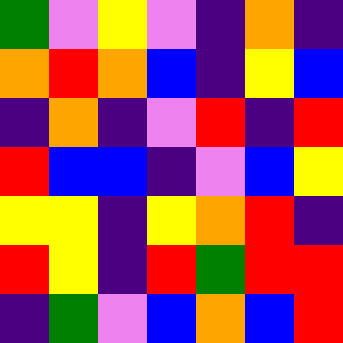[["green", "violet", "yellow", "violet", "indigo", "orange", "indigo"], ["orange", "red", "orange", "blue", "indigo", "yellow", "blue"], ["indigo", "orange", "indigo", "violet", "red", "indigo", "red"], ["red", "blue", "blue", "indigo", "violet", "blue", "yellow"], ["yellow", "yellow", "indigo", "yellow", "orange", "red", "indigo"], ["red", "yellow", "indigo", "red", "green", "red", "red"], ["indigo", "green", "violet", "blue", "orange", "blue", "red"]]